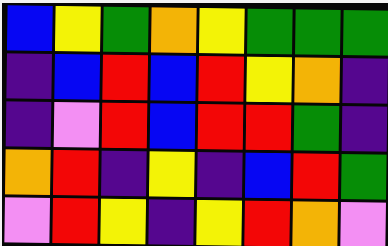[["blue", "yellow", "green", "orange", "yellow", "green", "green", "green"], ["indigo", "blue", "red", "blue", "red", "yellow", "orange", "indigo"], ["indigo", "violet", "red", "blue", "red", "red", "green", "indigo"], ["orange", "red", "indigo", "yellow", "indigo", "blue", "red", "green"], ["violet", "red", "yellow", "indigo", "yellow", "red", "orange", "violet"]]